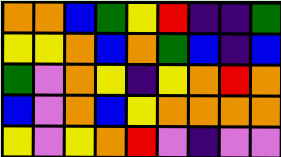[["orange", "orange", "blue", "green", "yellow", "red", "indigo", "indigo", "green"], ["yellow", "yellow", "orange", "blue", "orange", "green", "blue", "indigo", "blue"], ["green", "violet", "orange", "yellow", "indigo", "yellow", "orange", "red", "orange"], ["blue", "violet", "orange", "blue", "yellow", "orange", "orange", "orange", "orange"], ["yellow", "violet", "yellow", "orange", "red", "violet", "indigo", "violet", "violet"]]